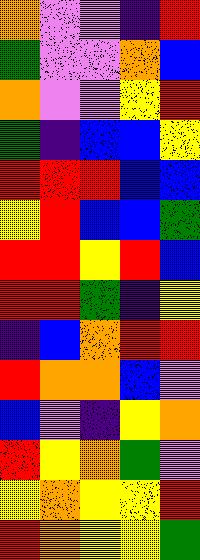[["orange", "violet", "violet", "indigo", "red"], ["green", "violet", "violet", "orange", "blue"], ["orange", "violet", "violet", "yellow", "red"], ["green", "indigo", "blue", "blue", "yellow"], ["red", "red", "red", "blue", "blue"], ["yellow", "red", "blue", "blue", "green"], ["red", "red", "yellow", "red", "blue"], ["red", "red", "green", "indigo", "yellow"], ["indigo", "blue", "orange", "red", "red"], ["red", "orange", "orange", "blue", "violet"], ["blue", "violet", "indigo", "yellow", "orange"], ["red", "yellow", "orange", "green", "violet"], ["yellow", "orange", "yellow", "yellow", "red"], ["red", "orange", "yellow", "yellow", "green"]]